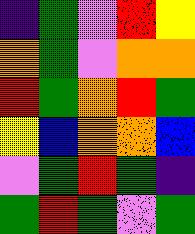[["indigo", "green", "violet", "red", "yellow"], ["orange", "green", "violet", "orange", "orange"], ["red", "green", "orange", "red", "green"], ["yellow", "blue", "orange", "orange", "blue"], ["violet", "green", "red", "green", "indigo"], ["green", "red", "green", "violet", "green"]]